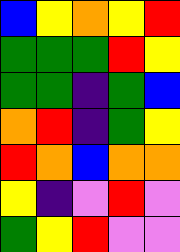[["blue", "yellow", "orange", "yellow", "red"], ["green", "green", "green", "red", "yellow"], ["green", "green", "indigo", "green", "blue"], ["orange", "red", "indigo", "green", "yellow"], ["red", "orange", "blue", "orange", "orange"], ["yellow", "indigo", "violet", "red", "violet"], ["green", "yellow", "red", "violet", "violet"]]